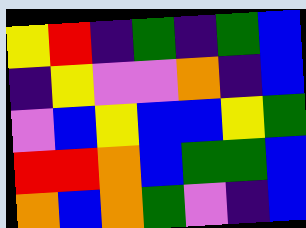[["yellow", "red", "indigo", "green", "indigo", "green", "blue"], ["indigo", "yellow", "violet", "violet", "orange", "indigo", "blue"], ["violet", "blue", "yellow", "blue", "blue", "yellow", "green"], ["red", "red", "orange", "blue", "green", "green", "blue"], ["orange", "blue", "orange", "green", "violet", "indigo", "blue"]]